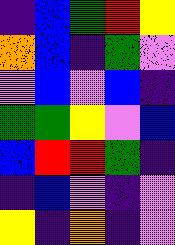[["indigo", "blue", "green", "red", "yellow"], ["orange", "blue", "indigo", "green", "violet"], ["violet", "blue", "violet", "blue", "indigo"], ["green", "green", "yellow", "violet", "blue"], ["blue", "red", "red", "green", "indigo"], ["indigo", "blue", "violet", "indigo", "violet"], ["yellow", "indigo", "orange", "indigo", "violet"]]